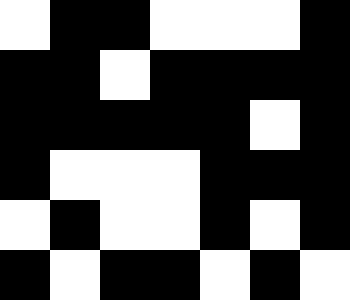[["white", "black", "black", "white", "white", "white", "black"], ["black", "black", "white", "black", "black", "black", "black"], ["black", "black", "black", "black", "black", "white", "black"], ["black", "white", "white", "white", "black", "black", "black"], ["white", "black", "white", "white", "black", "white", "black"], ["black", "white", "black", "black", "white", "black", "white"]]